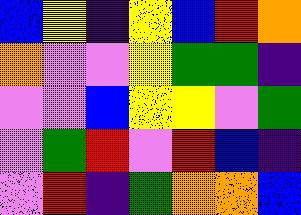[["blue", "yellow", "indigo", "yellow", "blue", "red", "orange"], ["orange", "violet", "violet", "yellow", "green", "green", "indigo"], ["violet", "violet", "blue", "yellow", "yellow", "violet", "green"], ["violet", "green", "red", "violet", "red", "blue", "indigo"], ["violet", "red", "indigo", "green", "orange", "orange", "blue"]]